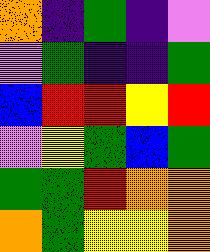[["orange", "indigo", "green", "indigo", "violet"], ["violet", "green", "indigo", "indigo", "green"], ["blue", "red", "red", "yellow", "red"], ["violet", "yellow", "green", "blue", "green"], ["green", "green", "red", "orange", "orange"], ["orange", "green", "yellow", "yellow", "orange"]]